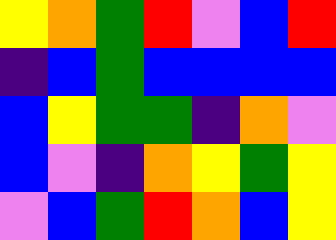[["yellow", "orange", "green", "red", "violet", "blue", "red"], ["indigo", "blue", "green", "blue", "blue", "blue", "blue"], ["blue", "yellow", "green", "green", "indigo", "orange", "violet"], ["blue", "violet", "indigo", "orange", "yellow", "green", "yellow"], ["violet", "blue", "green", "red", "orange", "blue", "yellow"]]